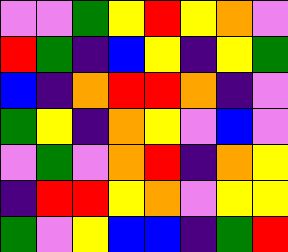[["violet", "violet", "green", "yellow", "red", "yellow", "orange", "violet"], ["red", "green", "indigo", "blue", "yellow", "indigo", "yellow", "green"], ["blue", "indigo", "orange", "red", "red", "orange", "indigo", "violet"], ["green", "yellow", "indigo", "orange", "yellow", "violet", "blue", "violet"], ["violet", "green", "violet", "orange", "red", "indigo", "orange", "yellow"], ["indigo", "red", "red", "yellow", "orange", "violet", "yellow", "yellow"], ["green", "violet", "yellow", "blue", "blue", "indigo", "green", "red"]]